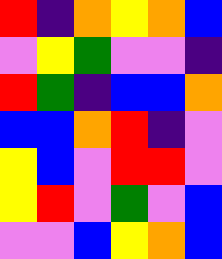[["red", "indigo", "orange", "yellow", "orange", "blue"], ["violet", "yellow", "green", "violet", "violet", "indigo"], ["red", "green", "indigo", "blue", "blue", "orange"], ["blue", "blue", "orange", "red", "indigo", "violet"], ["yellow", "blue", "violet", "red", "red", "violet"], ["yellow", "red", "violet", "green", "violet", "blue"], ["violet", "violet", "blue", "yellow", "orange", "blue"]]